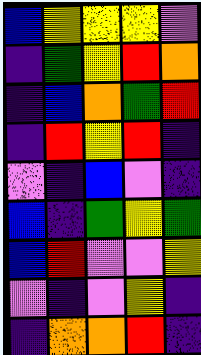[["blue", "yellow", "yellow", "yellow", "violet"], ["indigo", "green", "yellow", "red", "orange"], ["indigo", "blue", "orange", "green", "red"], ["indigo", "red", "yellow", "red", "indigo"], ["violet", "indigo", "blue", "violet", "indigo"], ["blue", "indigo", "green", "yellow", "green"], ["blue", "red", "violet", "violet", "yellow"], ["violet", "indigo", "violet", "yellow", "indigo"], ["indigo", "orange", "orange", "red", "indigo"]]